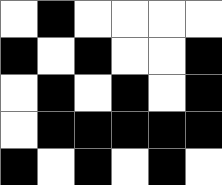[["white", "black", "white", "white", "white", "white"], ["black", "white", "black", "white", "white", "black"], ["white", "black", "white", "black", "white", "black"], ["white", "black", "black", "black", "black", "black"], ["black", "white", "black", "white", "black", "white"]]